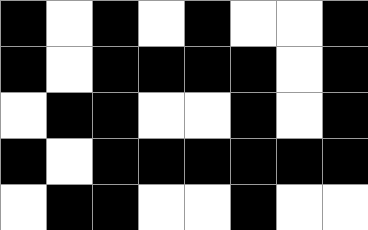[["black", "white", "black", "white", "black", "white", "white", "black"], ["black", "white", "black", "black", "black", "black", "white", "black"], ["white", "black", "black", "white", "white", "black", "white", "black"], ["black", "white", "black", "black", "black", "black", "black", "black"], ["white", "black", "black", "white", "white", "black", "white", "white"]]